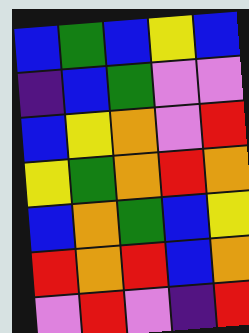[["blue", "green", "blue", "yellow", "blue"], ["indigo", "blue", "green", "violet", "violet"], ["blue", "yellow", "orange", "violet", "red"], ["yellow", "green", "orange", "red", "orange"], ["blue", "orange", "green", "blue", "yellow"], ["red", "orange", "red", "blue", "orange"], ["violet", "red", "violet", "indigo", "red"]]